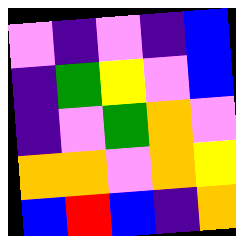[["violet", "indigo", "violet", "indigo", "blue"], ["indigo", "green", "yellow", "violet", "blue"], ["indigo", "violet", "green", "orange", "violet"], ["orange", "orange", "violet", "orange", "yellow"], ["blue", "red", "blue", "indigo", "orange"]]